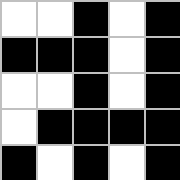[["white", "white", "black", "white", "black"], ["black", "black", "black", "white", "black"], ["white", "white", "black", "white", "black"], ["white", "black", "black", "black", "black"], ["black", "white", "black", "white", "black"]]